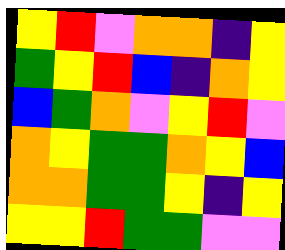[["yellow", "red", "violet", "orange", "orange", "indigo", "yellow"], ["green", "yellow", "red", "blue", "indigo", "orange", "yellow"], ["blue", "green", "orange", "violet", "yellow", "red", "violet"], ["orange", "yellow", "green", "green", "orange", "yellow", "blue"], ["orange", "orange", "green", "green", "yellow", "indigo", "yellow"], ["yellow", "yellow", "red", "green", "green", "violet", "violet"]]